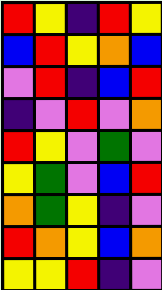[["red", "yellow", "indigo", "red", "yellow"], ["blue", "red", "yellow", "orange", "blue"], ["violet", "red", "indigo", "blue", "red"], ["indigo", "violet", "red", "violet", "orange"], ["red", "yellow", "violet", "green", "violet"], ["yellow", "green", "violet", "blue", "red"], ["orange", "green", "yellow", "indigo", "violet"], ["red", "orange", "yellow", "blue", "orange"], ["yellow", "yellow", "red", "indigo", "violet"]]